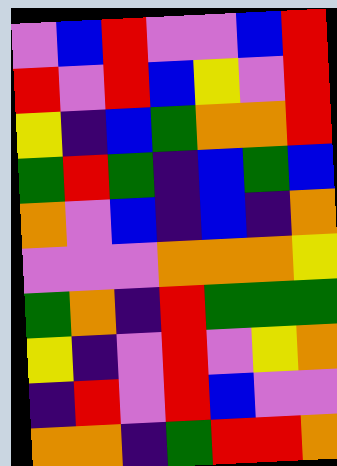[["violet", "blue", "red", "violet", "violet", "blue", "red"], ["red", "violet", "red", "blue", "yellow", "violet", "red"], ["yellow", "indigo", "blue", "green", "orange", "orange", "red"], ["green", "red", "green", "indigo", "blue", "green", "blue"], ["orange", "violet", "blue", "indigo", "blue", "indigo", "orange"], ["violet", "violet", "violet", "orange", "orange", "orange", "yellow"], ["green", "orange", "indigo", "red", "green", "green", "green"], ["yellow", "indigo", "violet", "red", "violet", "yellow", "orange"], ["indigo", "red", "violet", "red", "blue", "violet", "violet"], ["orange", "orange", "indigo", "green", "red", "red", "orange"]]